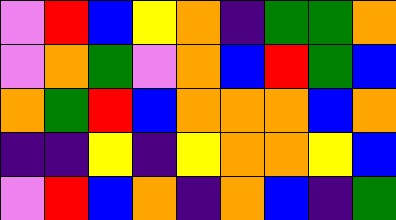[["violet", "red", "blue", "yellow", "orange", "indigo", "green", "green", "orange"], ["violet", "orange", "green", "violet", "orange", "blue", "red", "green", "blue"], ["orange", "green", "red", "blue", "orange", "orange", "orange", "blue", "orange"], ["indigo", "indigo", "yellow", "indigo", "yellow", "orange", "orange", "yellow", "blue"], ["violet", "red", "blue", "orange", "indigo", "orange", "blue", "indigo", "green"]]